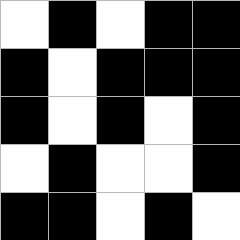[["white", "black", "white", "black", "black"], ["black", "white", "black", "black", "black"], ["black", "white", "black", "white", "black"], ["white", "black", "white", "white", "black"], ["black", "black", "white", "black", "white"]]